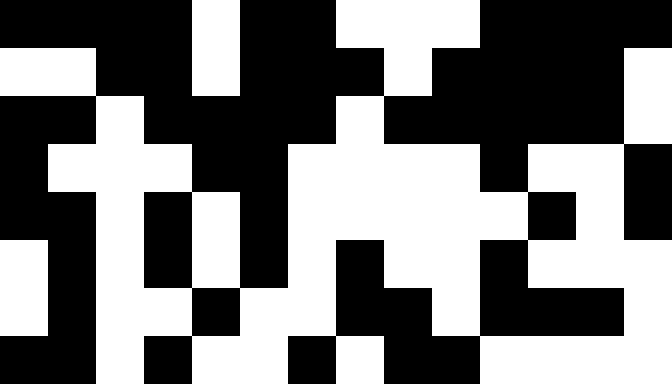[["black", "black", "black", "black", "white", "black", "black", "white", "white", "white", "black", "black", "black", "black"], ["white", "white", "black", "black", "white", "black", "black", "black", "white", "black", "black", "black", "black", "white"], ["black", "black", "white", "black", "black", "black", "black", "white", "black", "black", "black", "black", "black", "white"], ["black", "white", "white", "white", "black", "black", "white", "white", "white", "white", "black", "white", "white", "black"], ["black", "black", "white", "black", "white", "black", "white", "white", "white", "white", "white", "black", "white", "black"], ["white", "black", "white", "black", "white", "black", "white", "black", "white", "white", "black", "white", "white", "white"], ["white", "black", "white", "white", "black", "white", "white", "black", "black", "white", "black", "black", "black", "white"], ["black", "black", "white", "black", "white", "white", "black", "white", "black", "black", "white", "white", "white", "white"]]